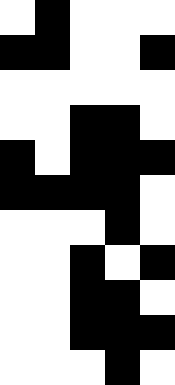[["white", "black", "white", "white", "white"], ["black", "black", "white", "white", "black"], ["white", "white", "white", "white", "white"], ["white", "white", "black", "black", "white"], ["black", "white", "black", "black", "black"], ["black", "black", "black", "black", "white"], ["white", "white", "white", "black", "white"], ["white", "white", "black", "white", "black"], ["white", "white", "black", "black", "white"], ["white", "white", "black", "black", "black"], ["white", "white", "white", "black", "white"]]